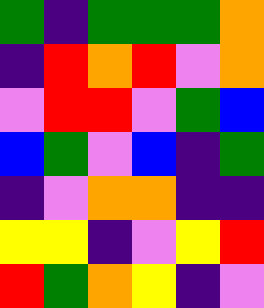[["green", "indigo", "green", "green", "green", "orange"], ["indigo", "red", "orange", "red", "violet", "orange"], ["violet", "red", "red", "violet", "green", "blue"], ["blue", "green", "violet", "blue", "indigo", "green"], ["indigo", "violet", "orange", "orange", "indigo", "indigo"], ["yellow", "yellow", "indigo", "violet", "yellow", "red"], ["red", "green", "orange", "yellow", "indigo", "violet"]]